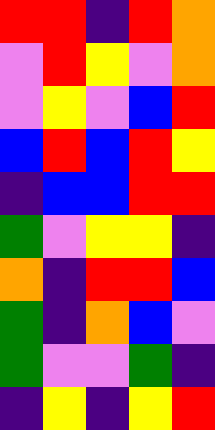[["red", "red", "indigo", "red", "orange"], ["violet", "red", "yellow", "violet", "orange"], ["violet", "yellow", "violet", "blue", "red"], ["blue", "red", "blue", "red", "yellow"], ["indigo", "blue", "blue", "red", "red"], ["green", "violet", "yellow", "yellow", "indigo"], ["orange", "indigo", "red", "red", "blue"], ["green", "indigo", "orange", "blue", "violet"], ["green", "violet", "violet", "green", "indigo"], ["indigo", "yellow", "indigo", "yellow", "red"]]